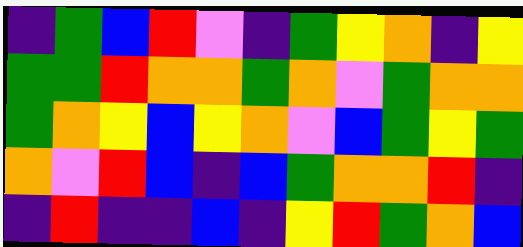[["indigo", "green", "blue", "red", "violet", "indigo", "green", "yellow", "orange", "indigo", "yellow"], ["green", "green", "red", "orange", "orange", "green", "orange", "violet", "green", "orange", "orange"], ["green", "orange", "yellow", "blue", "yellow", "orange", "violet", "blue", "green", "yellow", "green"], ["orange", "violet", "red", "blue", "indigo", "blue", "green", "orange", "orange", "red", "indigo"], ["indigo", "red", "indigo", "indigo", "blue", "indigo", "yellow", "red", "green", "orange", "blue"]]